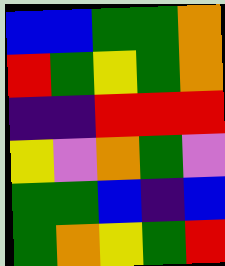[["blue", "blue", "green", "green", "orange"], ["red", "green", "yellow", "green", "orange"], ["indigo", "indigo", "red", "red", "red"], ["yellow", "violet", "orange", "green", "violet"], ["green", "green", "blue", "indigo", "blue"], ["green", "orange", "yellow", "green", "red"]]